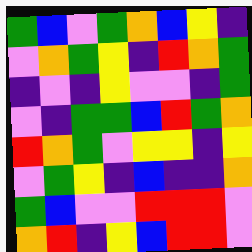[["green", "blue", "violet", "green", "orange", "blue", "yellow", "indigo"], ["violet", "orange", "green", "yellow", "indigo", "red", "orange", "green"], ["indigo", "violet", "indigo", "yellow", "violet", "violet", "indigo", "green"], ["violet", "indigo", "green", "green", "blue", "red", "green", "orange"], ["red", "orange", "green", "violet", "yellow", "yellow", "indigo", "yellow"], ["violet", "green", "yellow", "indigo", "blue", "indigo", "indigo", "orange"], ["green", "blue", "violet", "violet", "red", "red", "red", "violet"], ["orange", "red", "indigo", "yellow", "blue", "red", "red", "violet"]]